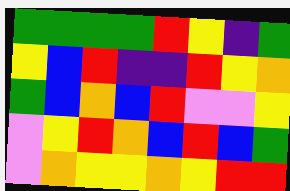[["green", "green", "green", "green", "red", "yellow", "indigo", "green"], ["yellow", "blue", "red", "indigo", "indigo", "red", "yellow", "orange"], ["green", "blue", "orange", "blue", "red", "violet", "violet", "yellow"], ["violet", "yellow", "red", "orange", "blue", "red", "blue", "green"], ["violet", "orange", "yellow", "yellow", "orange", "yellow", "red", "red"]]